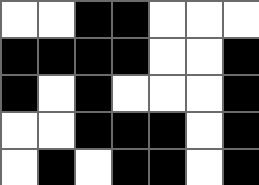[["white", "white", "black", "black", "white", "white", "white"], ["black", "black", "black", "black", "white", "white", "black"], ["black", "white", "black", "white", "white", "white", "black"], ["white", "white", "black", "black", "black", "white", "black"], ["white", "black", "white", "black", "black", "white", "black"]]